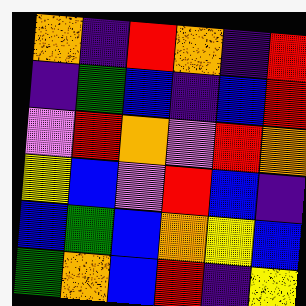[["orange", "indigo", "red", "orange", "indigo", "red"], ["indigo", "green", "blue", "indigo", "blue", "red"], ["violet", "red", "orange", "violet", "red", "orange"], ["yellow", "blue", "violet", "red", "blue", "indigo"], ["blue", "green", "blue", "orange", "yellow", "blue"], ["green", "orange", "blue", "red", "indigo", "yellow"]]